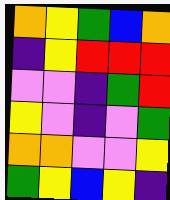[["orange", "yellow", "green", "blue", "orange"], ["indigo", "yellow", "red", "red", "red"], ["violet", "violet", "indigo", "green", "red"], ["yellow", "violet", "indigo", "violet", "green"], ["orange", "orange", "violet", "violet", "yellow"], ["green", "yellow", "blue", "yellow", "indigo"]]